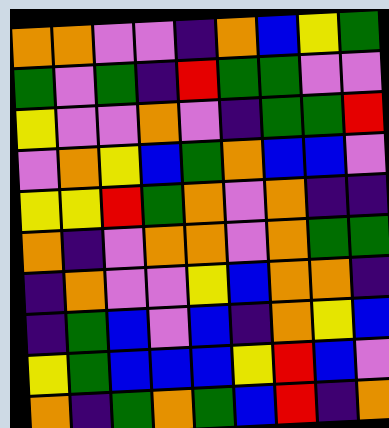[["orange", "orange", "violet", "violet", "indigo", "orange", "blue", "yellow", "green"], ["green", "violet", "green", "indigo", "red", "green", "green", "violet", "violet"], ["yellow", "violet", "violet", "orange", "violet", "indigo", "green", "green", "red"], ["violet", "orange", "yellow", "blue", "green", "orange", "blue", "blue", "violet"], ["yellow", "yellow", "red", "green", "orange", "violet", "orange", "indigo", "indigo"], ["orange", "indigo", "violet", "orange", "orange", "violet", "orange", "green", "green"], ["indigo", "orange", "violet", "violet", "yellow", "blue", "orange", "orange", "indigo"], ["indigo", "green", "blue", "violet", "blue", "indigo", "orange", "yellow", "blue"], ["yellow", "green", "blue", "blue", "blue", "yellow", "red", "blue", "violet"], ["orange", "indigo", "green", "orange", "green", "blue", "red", "indigo", "orange"]]